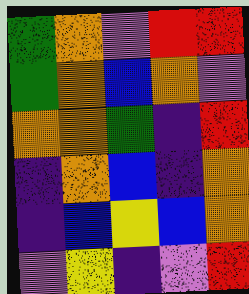[["green", "orange", "violet", "red", "red"], ["green", "orange", "blue", "orange", "violet"], ["orange", "orange", "green", "indigo", "red"], ["indigo", "orange", "blue", "indigo", "orange"], ["indigo", "blue", "yellow", "blue", "orange"], ["violet", "yellow", "indigo", "violet", "red"]]